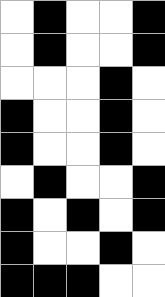[["white", "black", "white", "white", "black"], ["white", "black", "white", "white", "black"], ["white", "white", "white", "black", "white"], ["black", "white", "white", "black", "white"], ["black", "white", "white", "black", "white"], ["white", "black", "white", "white", "black"], ["black", "white", "black", "white", "black"], ["black", "white", "white", "black", "white"], ["black", "black", "black", "white", "white"]]